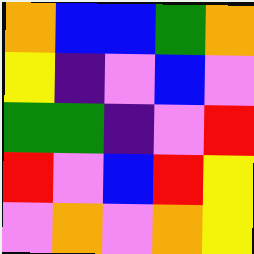[["orange", "blue", "blue", "green", "orange"], ["yellow", "indigo", "violet", "blue", "violet"], ["green", "green", "indigo", "violet", "red"], ["red", "violet", "blue", "red", "yellow"], ["violet", "orange", "violet", "orange", "yellow"]]